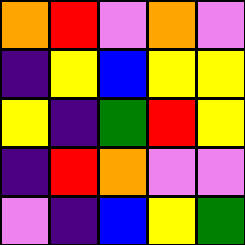[["orange", "red", "violet", "orange", "violet"], ["indigo", "yellow", "blue", "yellow", "yellow"], ["yellow", "indigo", "green", "red", "yellow"], ["indigo", "red", "orange", "violet", "violet"], ["violet", "indigo", "blue", "yellow", "green"]]